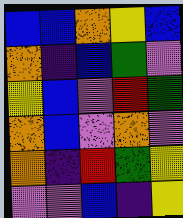[["blue", "blue", "orange", "yellow", "blue"], ["orange", "indigo", "blue", "green", "violet"], ["yellow", "blue", "violet", "red", "green"], ["orange", "blue", "violet", "orange", "violet"], ["orange", "indigo", "red", "green", "yellow"], ["violet", "violet", "blue", "indigo", "yellow"]]